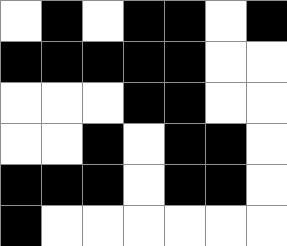[["white", "black", "white", "black", "black", "white", "black"], ["black", "black", "black", "black", "black", "white", "white"], ["white", "white", "white", "black", "black", "white", "white"], ["white", "white", "black", "white", "black", "black", "white"], ["black", "black", "black", "white", "black", "black", "white"], ["black", "white", "white", "white", "white", "white", "white"]]